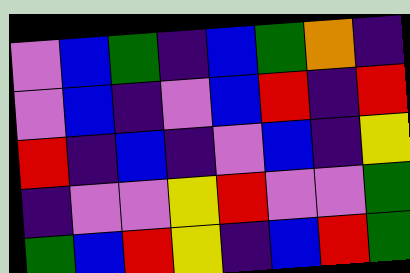[["violet", "blue", "green", "indigo", "blue", "green", "orange", "indigo"], ["violet", "blue", "indigo", "violet", "blue", "red", "indigo", "red"], ["red", "indigo", "blue", "indigo", "violet", "blue", "indigo", "yellow"], ["indigo", "violet", "violet", "yellow", "red", "violet", "violet", "green"], ["green", "blue", "red", "yellow", "indigo", "blue", "red", "green"]]